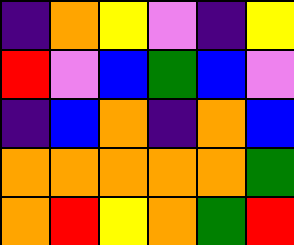[["indigo", "orange", "yellow", "violet", "indigo", "yellow"], ["red", "violet", "blue", "green", "blue", "violet"], ["indigo", "blue", "orange", "indigo", "orange", "blue"], ["orange", "orange", "orange", "orange", "orange", "green"], ["orange", "red", "yellow", "orange", "green", "red"]]